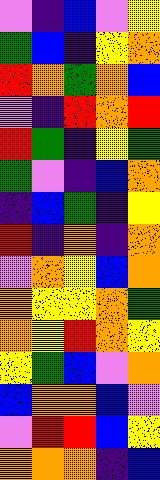[["violet", "indigo", "blue", "violet", "yellow"], ["green", "blue", "indigo", "yellow", "orange"], ["red", "orange", "green", "orange", "blue"], ["violet", "indigo", "red", "orange", "red"], ["red", "green", "indigo", "yellow", "green"], ["green", "violet", "indigo", "blue", "orange"], ["indigo", "blue", "green", "indigo", "yellow"], ["red", "indigo", "orange", "indigo", "orange"], ["violet", "orange", "yellow", "blue", "orange"], ["orange", "yellow", "yellow", "orange", "green"], ["orange", "yellow", "red", "orange", "yellow"], ["yellow", "green", "blue", "violet", "orange"], ["blue", "orange", "orange", "blue", "violet"], ["violet", "red", "red", "blue", "yellow"], ["orange", "orange", "orange", "indigo", "blue"]]